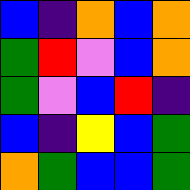[["blue", "indigo", "orange", "blue", "orange"], ["green", "red", "violet", "blue", "orange"], ["green", "violet", "blue", "red", "indigo"], ["blue", "indigo", "yellow", "blue", "green"], ["orange", "green", "blue", "blue", "green"]]